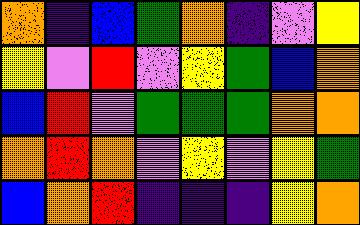[["orange", "indigo", "blue", "green", "orange", "indigo", "violet", "yellow"], ["yellow", "violet", "red", "violet", "yellow", "green", "blue", "orange"], ["blue", "red", "violet", "green", "green", "green", "orange", "orange"], ["orange", "red", "orange", "violet", "yellow", "violet", "yellow", "green"], ["blue", "orange", "red", "indigo", "indigo", "indigo", "yellow", "orange"]]